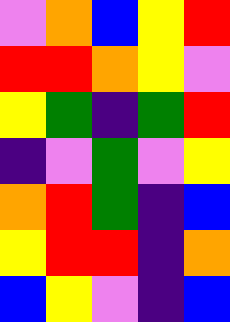[["violet", "orange", "blue", "yellow", "red"], ["red", "red", "orange", "yellow", "violet"], ["yellow", "green", "indigo", "green", "red"], ["indigo", "violet", "green", "violet", "yellow"], ["orange", "red", "green", "indigo", "blue"], ["yellow", "red", "red", "indigo", "orange"], ["blue", "yellow", "violet", "indigo", "blue"]]